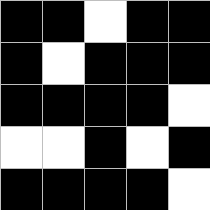[["black", "black", "white", "black", "black"], ["black", "white", "black", "black", "black"], ["black", "black", "black", "black", "white"], ["white", "white", "black", "white", "black"], ["black", "black", "black", "black", "white"]]